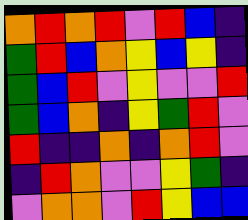[["orange", "red", "orange", "red", "violet", "red", "blue", "indigo"], ["green", "red", "blue", "orange", "yellow", "blue", "yellow", "indigo"], ["green", "blue", "red", "violet", "yellow", "violet", "violet", "red"], ["green", "blue", "orange", "indigo", "yellow", "green", "red", "violet"], ["red", "indigo", "indigo", "orange", "indigo", "orange", "red", "violet"], ["indigo", "red", "orange", "violet", "violet", "yellow", "green", "indigo"], ["violet", "orange", "orange", "violet", "red", "yellow", "blue", "blue"]]